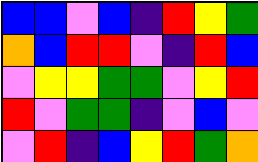[["blue", "blue", "violet", "blue", "indigo", "red", "yellow", "green"], ["orange", "blue", "red", "red", "violet", "indigo", "red", "blue"], ["violet", "yellow", "yellow", "green", "green", "violet", "yellow", "red"], ["red", "violet", "green", "green", "indigo", "violet", "blue", "violet"], ["violet", "red", "indigo", "blue", "yellow", "red", "green", "orange"]]